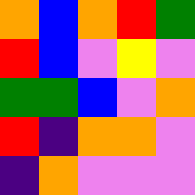[["orange", "blue", "orange", "red", "green"], ["red", "blue", "violet", "yellow", "violet"], ["green", "green", "blue", "violet", "orange"], ["red", "indigo", "orange", "orange", "violet"], ["indigo", "orange", "violet", "violet", "violet"]]